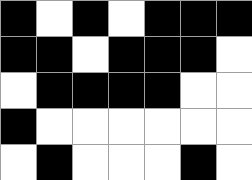[["black", "white", "black", "white", "black", "black", "black"], ["black", "black", "white", "black", "black", "black", "white"], ["white", "black", "black", "black", "black", "white", "white"], ["black", "white", "white", "white", "white", "white", "white"], ["white", "black", "white", "white", "white", "black", "white"]]